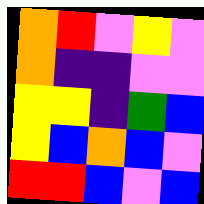[["orange", "red", "violet", "yellow", "violet"], ["orange", "indigo", "indigo", "violet", "violet"], ["yellow", "yellow", "indigo", "green", "blue"], ["yellow", "blue", "orange", "blue", "violet"], ["red", "red", "blue", "violet", "blue"]]